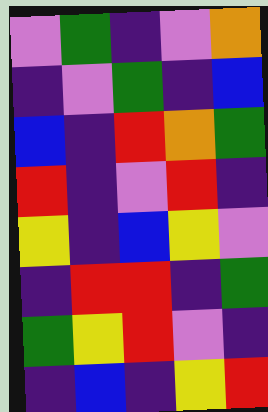[["violet", "green", "indigo", "violet", "orange"], ["indigo", "violet", "green", "indigo", "blue"], ["blue", "indigo", "red", "orange", "green"], ["red", "indigo", "violet", "red", "indigo"], ["yellow", "indigo", "blue", "yellow", "violet"], ["indigo", "red", "red", "indigo", "green"], ["green", "yellow", "red", "violet", "indigo"], ["indigo", "blue", "indigo", "yellow", "red"]]